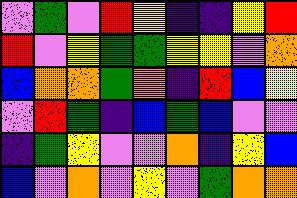[["violet", "green", "violet", "red", "yellow", "indigo", "indigo", "yellow", "red"], ["red", "violet", "yellow", "green", "green", "yellow", "yellow", "violet", "orange"], ["blue", "orange", "orange", "green", "orange", "indigo", "red", "blue", "yellow"], ["violet", "red", "green", "indigo", "blue", "green", "blue", "violet", "violet"], ["indigo", "green", "yellow", "violet", "violet", "orange", "indigo", "yellow", "blue"], ["blue", "violet", "orange", "violet", "yellow", "violet", "green", "orange", "orange"]]